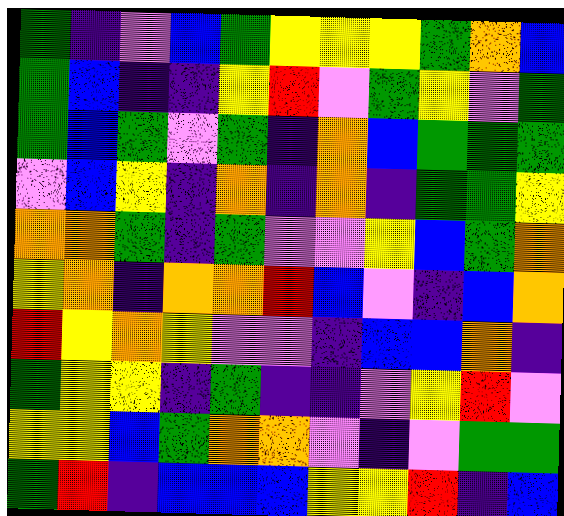[["green", "indigo", "violet", "blue", "green", "yellow", "yellow", "yellow", "green", "orange", "blue"], ["green", "blue", "indigo", "indigo", "yellow", "red", "violet", "green", "yellow", "violet", "green"], ["green", "blue", "green", "violet", "green", "indigo", "orange", "blue", "green", "green", "green"], ["violet", "blue", "yellow", "indigo", "orange", "indigo", "orange", "indigo", "green", "green", "yellow"], ["orange", "orange", "green", "indigo", "green", "violet", "violet", "yellow", "blue", "green", "orange"], ["yellow", "orange", "indigo", "orange", "orange", "red", "blue", "violet", "indigo", "blue", "orange"], ["red", "yellow", "orange", "yellow", "violet", "violet", "indigo", "blue", "blue", "orange", "indigo"], ["green", "yellow", "yellow", "indigo", "green", "indigo", "indigo", "violet", "yellow", "red", "violet"], ["yellow", "yellow", "blue", "green", "orange", "orange", "violet", "indigo", "violet", "green", "green"], ["green", "red", "indigo", "blue", "blue", "blue", "yellow", "yellow", "red", "indigo", "blue"]]